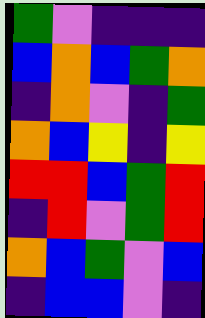[["green", "violet", "indigo", "indigo", "indigo"], ["blue", "orange", "blue", "green", "orange"], ["indigo", "orange", "violet", "indigo", "green"], ["orange", "blue", "yellow", "indigo", "yellow"], ["red", "red", "blue", "green", "red"], ["indigo", "red", "violet", "green", "red"], ["orange", "blue", "green", "violet", "blue"], ["indigo", "blue", "blue", "violet", "indigo"]]